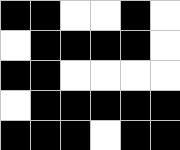[["black", "black", "white", "white", "black", "white"], ["white", "black", "black", "black", "black", "white"], ["black", "black", "white", "white", "white", "white"], ["white", "black", "black", "black", "black", "black"], ["black", "black", "black", "white", "black", "black"]]